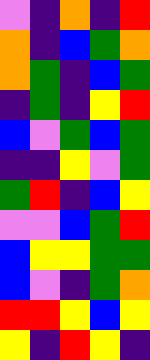[["violet", "indigo", "orange", "indigo", "red"], ["orange", "indigo", "blue", "green", "orange"], ["orange", "green", "indigo", "blue", "green"], ["indigo", "green", "indigo", "yellow", "red"], ["blue", "violet", "green", "blue", "green"], ["indigo", "indigo", "yellow", "violet", "green"], ["green", "red", "indigo", "blue", "yellow"], ["violet", "violet", "blue", "green", "red"], ["blue", "yellow", "yellow", "green", "green"], ["blue", "violet", "indigo", "green", "orange"], ["red", "red", "yellow", "blue", "yellow"], ["yellow", "indigo", "red", "yellow", "indigo"]]